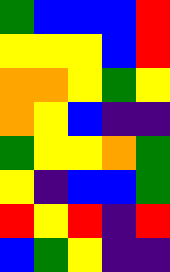[["green", "blue", "blue", "blue", "red"], ["yellow", "yellow", "yellow", "blue", "red"], ["orange", "orange", "yellow", "green", "yellow"], ["orange", "yellow", "blue", "indigo", "indigo"], ["green", "yellow", "yellow", "orange", "green"], ["yellow", "indigo", "blue", "blue", "green"], ["red", "yellow", "red", "indigo", "red"], ["blue", "green", "yellow", "indigo", "indigo"]]